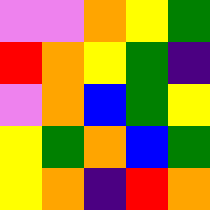[["violet", "violet", "orange", "yellow", "green"], ["red", "orange", "yellow", "green", "indigo"], ["violet", "orange", "blue", "green", "yellow"], ["yellow", "green", "orange", "blue", "green"], ["yellow", "orange", "indigo", "red", "orange"]]